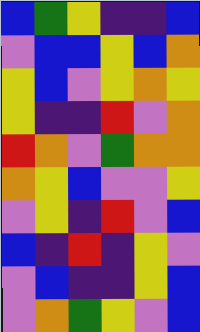[["blue", "green", "yellow", "indigo", "indigo", "blue"], ["violet", "blue", "blue", "yellow", "blue", "orange"], ["yellow", "blue", "violet", "yellow", "orange", "yellow"], ["yellow", "indigo", "indigo", "red", "violet", "orange"], ["red", "orange", "violet", "green", "orange", "orange"], ["orange", "yellow", "blue", "violet", "violet", "yellow"], ["violet", "yellow", "indigo", "red", "violet", "blue"], ["blue", "indigo", "red", "indigo", "yellow", "violet"], ["violet", "blue", "indigo", "indigo", "yellow", "blue"], ["violet", "orange", "green", "yellow", "violet", "blue"]]